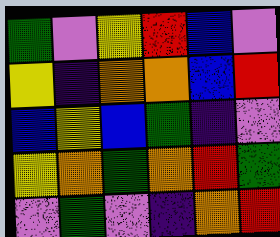[["green", "violet", "yellow", "red", "blue", "violet"], ["yellow", "indigo", "orange", "orange", "blue", "red"], ["blue", "yellow", "blue", "green", "indigo", "violet"], ["yellow", "orange", "green", "orange", "red", "green"], ["violet", "green", "violet", "indigo", "orange", "red"]]